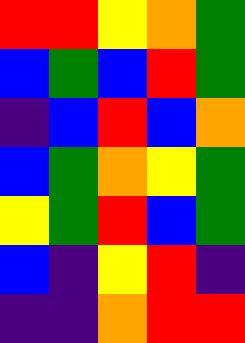[["red", "red", "yellow", "orange", "green"], ["blue", "green", "blue", "red", "green"], ["indigo", "blue", "red", "blue", "orange"], ["blue", "green", "orange", "yellow", "green"], ["yellow", "green", "red", "blue", "green"], ["blue", "indigo", "yellow", "red", "indigo"], ["indigo", "indigo", "orange", "red", "red"]]